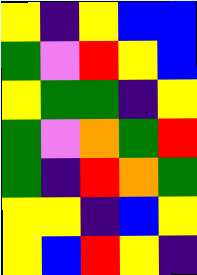[["yellow", "indigo", "yellow", "blue", "blue"], ["green", "violet", "red", "yellow", "blue"], ["yellow", "green", "green", "indigo", "yellow"], ["green", "violet", "orange", "green", "red"], ["green", "indigo", "red", "orange", "green"], ["yellow", "yellow", "indigo", "blue", "yellow"], ["yellow", "blue", "red", "yellow", "indigo"]]